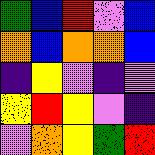[["green", "blue", "red", "violet", "blue"], ["orange", "blue", "orange", "orange", "blue"], ["indigo", "yellow", "violet", "indigo", "violet"], ["yellow", "red", "yellow", "violet", "indigo"], ["violet", "orange", "yellow", "green", "red"]]